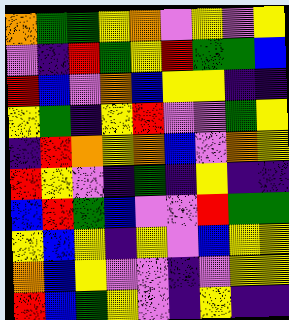[["orange", "green", "green", "yellow", "orange", "violet", "yellow", "violet", "yellow"], ["violet", "indigo", "red", "green", "yellow", "red", "green", "green", "blue"], ["red", "blue", "violet", "orange", "blue", "yellow", "yellow", "indigo", "indigo"], ["yellow", "green", "indigo", "yellow", "red", "violet", "violet", "green", "yellow"], ["indigo", "red", "orange", "yellow", "orange", "blue", "violet", "orange", "yellow"], ["red", "yellow", "violet", "indigo", "green", "indigo", "yellow", "indigo", "indigo"], ["blue", "red", "green", "blue", "violet", "violet", "red", "green", "green"], ["yellow", "blue", "yellow", "indigo", "yellow", "violet", "blue", "yellow", "yellow"], ["orange", "blue", "yellow", "violet", "violet", "indigo", "violet", "yellow", "yellow"], ["red", "blue", "green", "yellow", "violet", "indigo", "yellow", "indigo", "indigo"]]